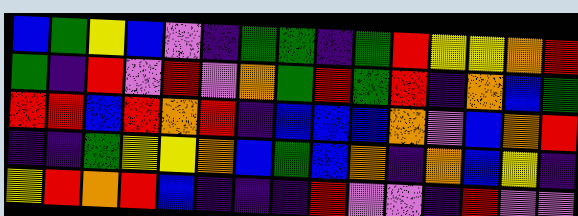[["blue", "green", "yellow", "blue", "violet", "indigo", "green", "green", "indigo", "green", "red", "yellow", "yellow", "orange", "red"], ["green", "indigo", "red", "violet", "red", "violet", "orange", "green", "red", "green", "red", "indigo", "orange", "blue", "green"], ["red", "red", "blue", "red", "orange", "red", "indigo", "blue", "blue", "blue", "orange", "violet", "blue", "orange", "red"], ["indigo", "indigo", "green", "yellow", "yellow", "orange", "blue", "green", "blue", "orange", "indigo", "orange", "blue", "yellow", "indigo"], ["yellow", "red", "orange", "red", "blue", "indigo", "indigo", "indigo", "red", "violet", "violet", "indigo", "red", "violet", "violet"]]